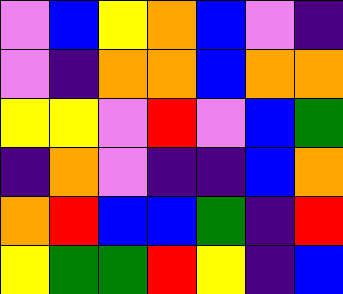[["violet", "blue", "yellow", "orange", "blue", "violet", "indigo"], ["violet", "indigo", "orange", "orange", "blue", "orange", "orange"], ["yellow", "yellow", "violet", "red", "violet", "blue", "green"], ["indigo", "orange", "violet", "indigo", "indigo", "blue", "orange"], ["orange", "red", "blue", "blue", "green", "indigo", "red"], ["yellow", "green", "green", "red", "yellow", "indigo", "blue"]]